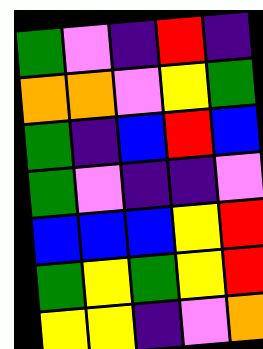[["green", "violet", "indigo", "red", "indigo"], ["orange", "orange", "violet", "yellow", "green"], ["green", "indigo", "blue", "red", "blue"], ["green", "violet", "indigo", "indigo", "violet"], ["blue", "blue", "blue", "yellow", "red"], ["green", "yellow", "green", "yellow", "red"], ["yellow", "yellow", "indigo", "violet", "orange"]]